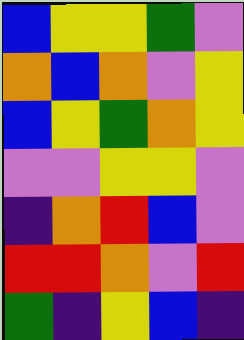[["blue", "yellow", "yellow", "green", "violet"], ["orange", "blue", "orange", "violet", "yellow"], ["blue", "yellow", "green", "orange", "yellow"], ["violet", "violet", "yellow", "yellow", "violet"], ["indigo", "orange", "red", "blue", "violet"], ["red", "red", "orange", "violet", "red"], ["green", "indigo", "yellow", "blue", "indigo"]]